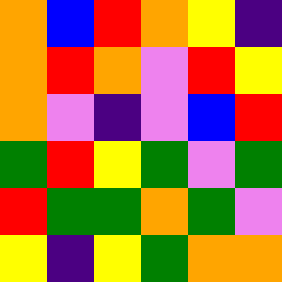[["orange", "blue", "red", "orange", "yellow", "indigo"], ["orange", "red", "orange", "violet", "red", "yellow"], ["orange", "violet", "indigo", "violet", "blue", "red"], ["green", "red", "yellow", "green", "violet", "green"], ["red", "green", "green", "orange", "green", "violet"], ["yellow", "indigo", "yellow", "green", "orange", "orange"]]